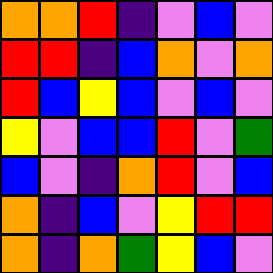[["orange", "orange", "red", "indigo", "violet", "blue", "violet"], ["red", "red", "indigo", "blue", "orange", "violet", "orange"], ["red", "blue", "yellow", "blue", "violet", "blue", "violet"], ["yellow", "violet", "blue", "blue", "red", "violet", "green"], ["blue", "violet", "indigo", "orange", "red", "violet", "blue"], ["orange", "indigo", "blue", "violet", "yellow", "red", "red"], ["orange", "indigo", "orange", "green", "yellow", "blue", "violet"]]